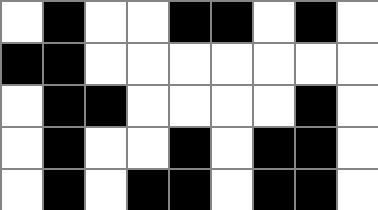[["white", "black", "white", "white", "black", "black", "white", "black", "white"], ["black", "black", "white", "white", "white", "white", "white", "white", "white"], ["white", "black", "black", "white", "white", "white", "white", "black", "white"], ["white", "black", "white", "white", "black", "white", "black", "black", "white"], ["white", "black", "white", "black", "black", "white", "black", "black", "white"]]